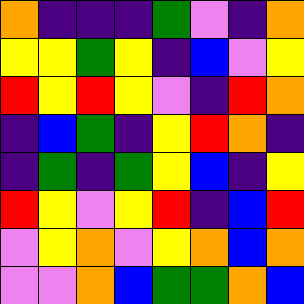[["orange", "indigo", "indigo", "indigo", "green", "violet", "indigo", "orange"], ["yellow", "yellow", "green", "yellow", "indigo", "blue", "violet", "yellow"], ["red", "yellow", "red", "yellow", "violet", "indigo", "red", "orange"], ["indigo", "blue", "green", "indigo", "yellow", "red", "orange", "indigo"], ["indigo", "green", "indigo", "green", "yellow", "blue", "indigo", "yellow"], ["red", "yellow", "violet", "yellow", "red", "indigo", "blue", "red"], ["violet", "yellow", "orange", "violet", "yellow", "orange", "blue", "orange"], ["violet", "violet", "orange", "blue", "green", "green", "orange", "blue"]]